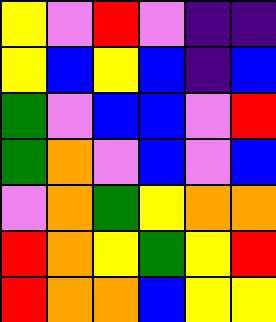[["yellow", "violet", "red", "violet", "indigo", "indigo"], ["yellow", "blue", "yellow", "blue", "indigo", "blue"], ["green", "violet", "blue", "blue", "violet", "red"], ["green", "orange", "violet", "blue", "violet", "blue"], ["violet", "orange", "green", "yellow", "orange", "orange"], ["red", "orange", "yellow", "green", "yellow", "red"], ["red", "orange", "orange", "blue", "yellow", "yellow"]]